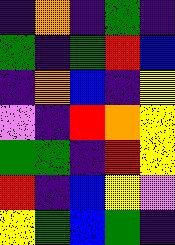[["indigo", "orange", "indigo", "green", "indigo"], ["green", "indigo", "green", "red", "blue"], ["indigo", "orange", "blue", "indigo", "yellow"], ["violet", "indigo", "red", "orange", "yellow"], ["green", "green", "indigo", "red", "yellow"], ["red", "indigo", "blue", "yellow", "violet"], ["yellow", "green", "blue", "green", "indigo"]]